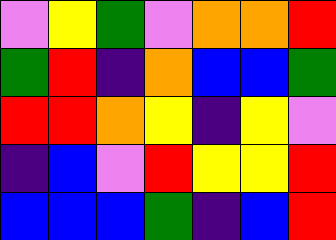[["violet", "yellow", "green", "violet", "orange", "orange", "red"], ["green", "red", "indigo", "orange", "blue", "blue", "green"], ["red", "red", "orange", "yellow", "indigo", "yellow", "violet"], ["indigo", "blue", "violet", "red", "yellow", "yellow", "red"], ["blue", "blue", "blue", "green", "indigo", "blue", "red"]]